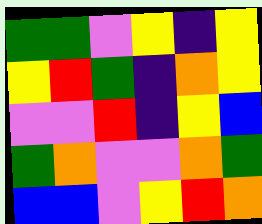[["green", "green", "violet", "yellow", "indigo", "yellow"], ["yellow", "red", "green", "indigo", "orange", "yellow"], ["violet", "violet", "red", "indigo", "yellow", "blue"], ["green", "orange", "violet", "violet", "orange", "green"], ["blue", "blue", "violet", "yellow", "red", "orange"]]